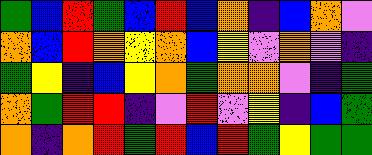[["green", "blue", "red", "green", "blue", "red", "blue", "orange", "indigo", "blue", "orange", "violet"], ["orange", "blue", "red", "orange", "yellow", "orange", "blue", "yellow", "violet", "orange", "violet", "indigo"], ["green", "yellow", "indigo", "blue", "yellow", "orange", "green", "orange", "orange", "violet", "indigo", "green"], ["orange", "green", "red", "red", "indigo", "violet", "red", "violet", "yellow", "indigo", "blue", "green"], ["orange", "indigo", "orange", "red", "green", "red", "blue", "red", "green", "yellow", "green", "green"]]